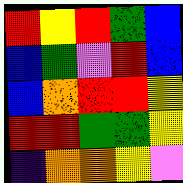[["red", "yellow", "red", "green", "blue"], ["blue", "green", "violet", "red", "blue"], ["blue", "orange", "red", "red", "yellow"], ["red", "red", "green", "green", "yellow"], ["indigo", "orange", "orange", "yellow", "violet"]]